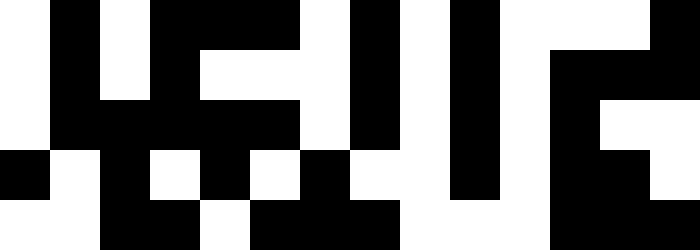[["white", "black", "white", "black", "black", "black", "white", "black", "white", "black", "white", "white", "white", "black"], ["white", "black", "white", "black", "white", "white", "white", "black", "white", "black", "white", "black", "black", "black"], ["white", "black", "black", "black", "black", "black", "white", "black", "white", "black", "white", "black", "white", "white"], ["black", "white", "black", "white", "black", "white", "black", "white", "white", "black", "white", "black", "black", "white"], ["white", "white", "black", "black", "white", "black", "black", "black", "white", "white", "white", "black", "black", "black"]]